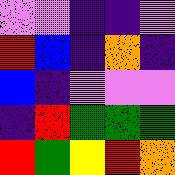[["violet", "violet", "indigo", "indigo", "violet"], ["red", "blue", "indigo", "orange", "indigo"], ["blue", "indigo", "violet", "violet", "violet"], ["indigo", "red", "green", "green", "green"], ["red", "green", "yellow", "red", "orange"]]